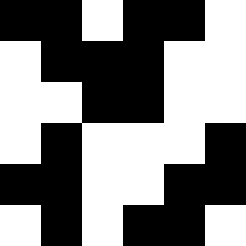[["black", "black", "white", "black", "black", "white"], ["white", "black", "black", "black", "white", "white"], ["white", "white", "black", "black", "white", "white"], ["white", "black", "white", "white", "white", "black"], ["black", "black", "white", "white", "black", "black"], ["white", "black", "white", "black", "black", "white"]]